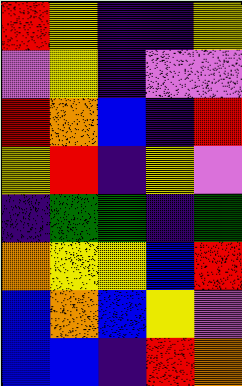[["red", "yellow", "indigo", "indigo", "yellow"], ["violet", "yellow", "indigo", "violet", "violet"], ["red", "orange", "blue", "indigo", "red"], ["yellow", "red", "indigo", "yellow", "violet"], ["indigo", "green", "green", "indigo", "green"], ["orange", "yellow", "yellow", "blue", "red"], ["blue", "orange", "blue", "yellow", "violet"], ["blue", "blue", "indigo", "red", "orange"]]